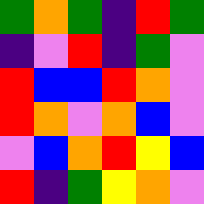[["green", "orange", "green", "indigo", "red", "green"], ["indigo", "violet", "red", "indigo", "green", "violet"], ["red", "blue", "blue", "red", "orange", "violet"], ["red", "orange", "violet", "orange", "blue", "violet"], ["violet", "blue", "orange", "red", "yellow", "blue"], ["red", "indigo", "green", "yellow", "orange", "violet"]]